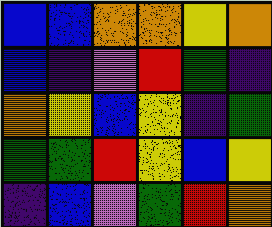[["blue", "blue", "orange", "orange", "yellow", "orange"], ["blue", "indigo", "violet", "red", "green", "indigo"], ["orange", "yellow", "blue", "yellow", "indigo", "green"], ["green", "green", "red", "yellow", "blue", "yellow"], ["indigo", "blue", "violet", "green", "red", "orange"]]